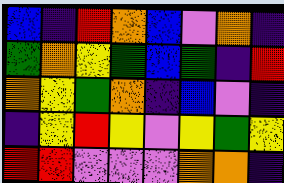[["blue", "indigo", "red", "orange", "blue", "violet", "orange", "indigo"], ["green", "orange", "yellow", "green", "blue", "green", "indigo", "red"], ["orange", "yellow", "green", "orange", "indigo", "blue", "violet", "indigo"], ["indigo", "yellow", "red", "yellow", "violet", "yellow", "green", "yellow"], ["red", "red", "violet", "violet", "violet", "orange", "orange", "indigo"]]